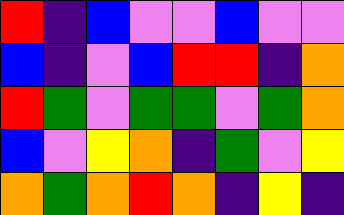[["red", "indigo", "blue", "violet", "violet", "blue", "violet", "violet"], ["blue", "indigo", "violet", "blue", "red", "red", "indigo", "orange"], ["red", "green", "violet", "green", "green", "violet", "green", "orange"], ["blue", "violet", "yellow", "orange", "indigo", "green", "violet", "yellow"], ["orange", "green", "orange", "red", "orange", "indigo", "yellow", "indigo"]]